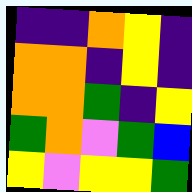[["indigo", "indigo", "orange", "yellow", "indigo"], ["orange", "orange", "indigo", "yellow", "indigo"], ["orange", "orange", "green", "indigo", "yellow"], ["green", "orange", "violet", "green", "blue"], ["yellow", "violet", "yellow", "yellow", "green"]]